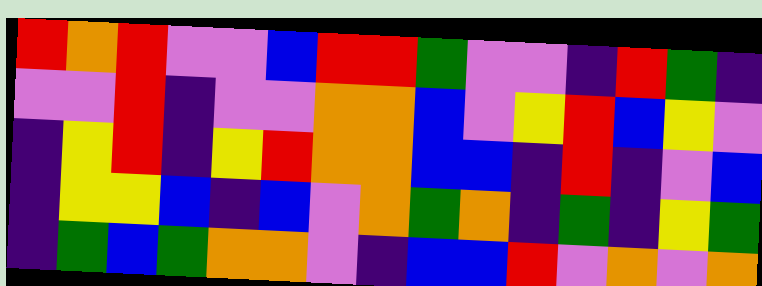[["red", "orange", "red", "violet", "violet", "blue", "red", "red", "green", "violet", "violet", "indigo", "red", "green", "indigo"], ["violet", "violet", "red", "indigo", "violet", "violet", "orange", "orange", "blue", "violet", "yellow", "red", "blue", "yellow", "violet"], ["indigo", "yellow", "red", "indigo", "yellow", "red", "orange", "orange", "blue", "blue", "indigo", "red", "indigo", "violet", "blue"], ["indigo", "yellow", "yellow", "blue", "indigo", "blue", "violet", "orange", "green", "orange", "indigo", "green", "indigo", "yellow", "green"], ["indigo", "green", "blue", "green", "orange", "orange", "violet", "indigo", "blue", "blue", "red", "violet", "orange", "violet", "orange"]]